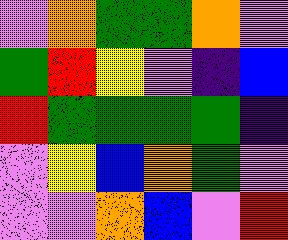[["violet", "orange", "green", "green", "orange", "violet"], ["green", "red", "yellow", "violet", "indigo", "blue"], ["red", "green", "green", "green", "green", "indigo"], ["violet", "yellow", "blue", "orange", "green", "violet"], ["violet", "violet", "orange", "blue", "violet", "red"]]